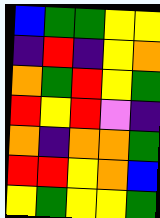[["blue", "green", "green", "yellow", "yellow"], ["indigo", "red", "indigo", "yellow", "orange"], ["orange", "green", "red", "yellow", "green"], ["red", "yellow", "red", "violet", "indigo"], ["orange", "indigo", "orange", "orange", "green"], ["red", "red", "yellow", "orange", "blue"], ["yellow", "green", "yellow", "yellow", "green"]]